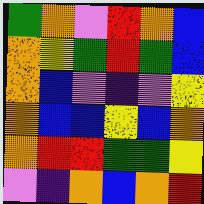[["green", "orange", "violet", "red", "orange", "blue"], ["orange", "yellow", "green", "red", "green", "blue"], ["orange", "blue", "violet", "indigo", "violet", "yellow"], ["orange", "blue", "blue", "yellow", "blue", "orange"], ["orange", "red", "red", "green", "green", "yellow"], ["violet", "indigo", "orange", "blue", "orange", "red"]]